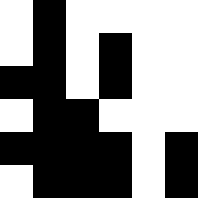[["white", "black", "white", "white", "white", "white"], ["white", "black", "white", "black", "white", "white"], ["black", "black", "white", "black", "white", "white"], ["white", "black", "black", "white", "white", "white"], ["black", "black", "black", "black", "white", "black"], ["white", "black", "black", "black", "white", "black"]]